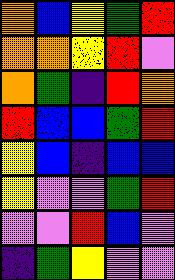[["orange", "blue", "yellow", "green", "red"], ["orange", "orange", "yellow", "red", "violet"], ["orange", "green", "indigo", "red", "orange"], ["red", "blue", "blue", "green", "red"], ["yellow", "blue", "indigo", "blue", "blue"], ["yellow", "violet", "violet", "green", "red"], ["violet", "violet", "red", "blue", "violet"], ["indigo", "green", "yellow", "violet", "violet"]]